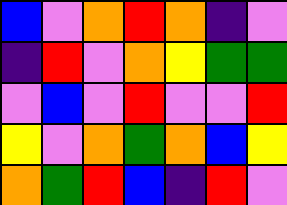[["blue", "violet", "orange", "red", "orange", "indigo", "violet"], ["indigo", "red", "violet", "orange", "yellow", "green", "green"], ["violet", "blue", "violet", "red", "violet", "violet", "red"], ["yellow", "violet", "orange", "green", "orange", "blue", "yellow"], ["orange", "green", "red", "blue", "indigo", "red", "violet"]]